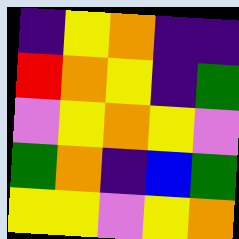[["indigo", "yellow", "orange", "indigo", "indigo"], ["red", "orange", "yellow", "indigo", "green"], ["violet", "yellow", "orange", "yellow", "violet"], ["green", "orange", "indigo", "blue", "green"], ["yellow", "yellow", "violet", "yellow", "orange"]]